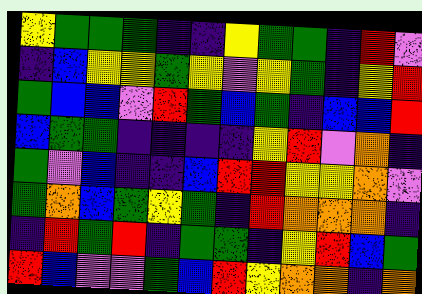[["yellow", "green", "green", "green", "indigo", "indigo", "yellow", "green", "green", "indigo", "red", "violet"], ["indigo", "blue", "yellow", "yellow", "green", "yellow", "violet", "yellow", "green", "indigo", "yellow", "red"], ["green", "blue", "blue", "violet", "red", "green", "blue", "green", "indigo", "blue", "blue", "red"], ["blue", "green", "green", "indigo", "indigo", "indigo", "indigo", "yellow", "red", "violet", "orange", "indigo"], ["green", "violet", "blue", "indigo", "indigo", "blue", "red", "red", "yellow", "yellow", "orange", "violet"], ["green", "orange", "blue", "green", "yellow", "green", "indigo", "red", "orange", "orange", "orange", "indigo"], ["indigo", "red", "green", "red", "indigo", "green", "green", "indigo", "yellow", "red", "blue", "green"], ["red", "blue", "violet", "violet", "green", "blue", "red", "yellow", "orange", "orange", "indigo", "orange"]]